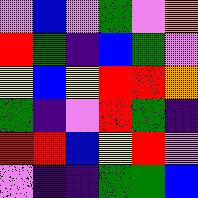[["violet", "blue", "violet", "green", "violet", "orange"], ["red", "green", "indigo", "blue", "green", "violet"], ["yellow", "blue", "yellow", "red", "red", "orange"], ["green", "indigo", "violet", "red", "green", "indigo"], ["red", "red", "blue", "yellow", "red", "violet"], ["violet", "indigo", "indigo", "green", "green", "blue"]]